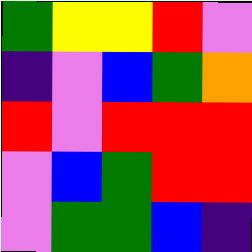[["green", "yellow", "yellow", "red", "violet"], ["indigo", "violet", "blue", "green", "orange"], ["red", "violet", "red", "red", "red"], ["violet", "blue", "green", "red", "red"], ["violet", "green", "green", "blue", "indigo"]]